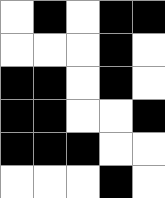[["white", "black", "white", "black", "black"], ["white", "white", "white", "black", "white"], ["black", "black", "white", "black", "white"], ["black", "black", "white", "white", "black"], ["black", "black", "black", "white", "white"], ["white", "white", "white", "black", "white"]]